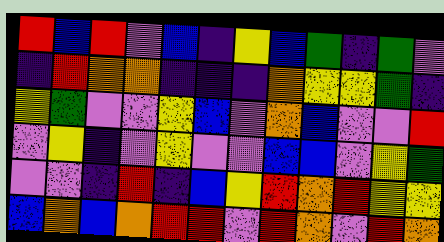[["red", "blue", "red", "violet", "blue", "indigo", "yellow", "blue", "green", "indigo", "green", "violet"], ["indigo", "red", "orange", "orange", "indigo", "indigo", "indigo", "orange", "yellow", "yellow", "green", "indigo"], ["yellow", "green", "violet", "violet", "yellow", "blue", "violet", "orange", "blue", "violet", "violet", "red"], ["violet", "yellow", "indigo", "violet", "yellow", "violet", "violet", "blue", "blue", "violet", "yellow", "green"], ["violet", "violet", "indigo", "red", "indigo", "blue", "yellow", "red", "orange", "red", "yellow", "yellow"], ["blue", "orange", "blue", "orange", "red", "red", "violet", "red", "orange", "violet", "red", "orange"]]